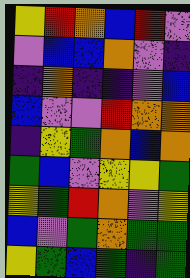[["yellow", "red", "orange", "blue", "red", "violet"], ["violet", "blue", "blue", "orange", "violet", "indigo"], ["indigo", "orange", "indigo", "indigo", "violet", "blue"], ["blue", "violet", "violet", "red", "orange", "orange"], ["indigo", "yellow", "green", "orange", "blue", "orange"], ["green", "blue", "violet", "yellow", "yellow", "green"], ["yellow", "green", "red", "orange", "violet", "yellow"], ["blue", "violet", "green", "orange", "green", "green"], ["yellow", "green", "blue", "green", "indigo", "green"]]